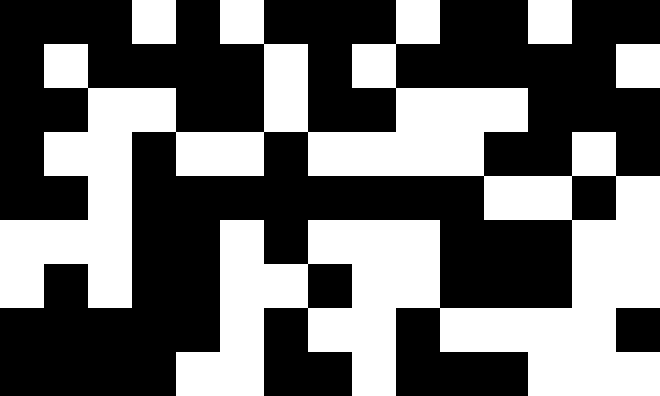[["black", "black", "black", "white", "black", "white", "black", "black", "black", "white", "black", "black", "white", "black", "black"], ["black", "white", "black", "black", "black", "black", "white", "black", "white", "black", "black", "black", "black", "black", "white"], ["black", "black", "white", "white", "black", "black", "white", "black", "black", "white", "white", "white", "black", "black", "black"], ["black", "white", "white", "black", "white", "white", "black", "white", "white", "white", "white", "black", "black", "white", "black"], ["black", "black", "white", "black", "black", "black", "black", "black", "black", "black", "black", "white", "white", "black", "white"], ["white", "white", "white", "black", "black", "white", "black", "white", "white", "white", "black", "black", "black", "white", "white"], ["white", "black", "white", "black", "black", "white", "white", "black", "white", "white", "black", "black", "black", "white", "white"], ["black", "black", "black", "black", "black", "white", "black", "white", "white", "black", "white", "white", "white", "white", "black"], ["black", "black", "black", "black", "white", "white", "black", "black", "white", "black", "black", "black", "white", "white", "white"]]